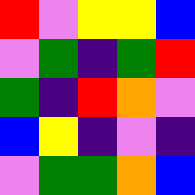[["red", "violet", "yellow", "yellow", "blue"], ["violet", "green", "indigo", "green", "red"], ["green", "indigo", "red", "orange", "violet"], ["blue", "yellow", "indigo", "violet", "indigo"], ["violet", "green", "green", "orange", "blue"]]